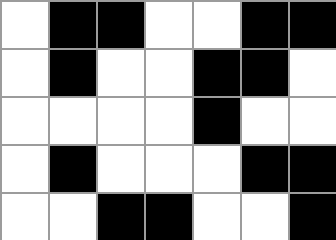[["white", "black", "black", "white", "white", "black", "black"], ["white", "black", "white", "white", "black", "black", "white"], ["white", "white", "white", "white", "black", "white", "white"], ["white", "black", "white", "white", "white", "black", "black"], ["white", "white", "black", "black", "white", "white", "black"]]